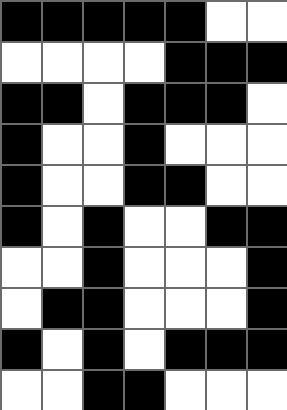[["black", "black", "black", "black", "black", "white", "white"], ["white", "white", "white", "white", "black", "black", "black"], ["black", "black", "white", "black", "black", "black", "white"], ["black", "white", "white", "black", "white", "white", "white"], ["black", "white", "white", "black", "black", "white", "white"], ["black", "white", "black", "white", "white", "black", "black"], ["white", "white", "black", "white", "white", "white", "black"], ["white", "black", "black", "white", "white", "white", "black"], ["black", "white", "black", "white", "black", "black", "black"], ["white", "white", "black", "black", "white", "white", "white"]]